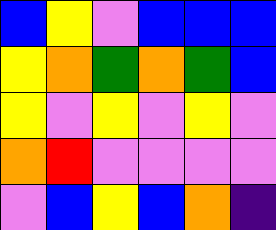[["blue", "yellow", "violet", "blue", "blue", "blue"], ["yellow", "orange", "green", "orange", "green", "blue"], ["yellow", "violet", "yellow", "violet", "yellow", "violet"], ["orange", "red", "violet", "violet", "violet", "violet"], ["violet", "blue", "yellow", "blue", "orange", "indigo"]]